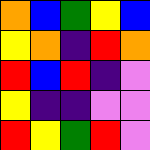[["orange", "blue", "green", "yellow", "blue"], ["yellow", "orange", "indigo", "red", "orange"], ["red", "blue", "red", "indigo", "violet"], ["yellow", "indigo", "indigo", "violet", "violet"], ["red", "yellow", "green", "red", "violet"]]